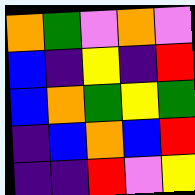[["orange", "green", "violet", "orange", "violet"], ["blue", "indigo", "yellow", "indigo", "red"], ["blue", "orange", "green", "yellow", "green"], ["indigo", "blue", "orange", "blue", "red"], ["indigo", "indigo", "red", "violet", "yellow"]]